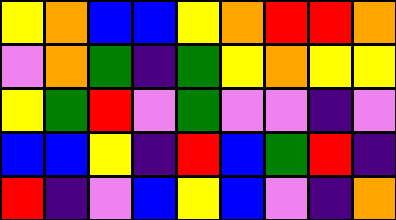[["yellow", "orange", "blue", "blue", "yellow", "orange", "red", "red", "orange"], ["violet", "orange", "green", "indigo", "green", "yellow", "orange", "yellow", "yellow"], ["yellow", "green", "red", "violet", "green", "violet", "violet", "indigo", "violet"], ["blue", "blue", "yellow", "indigo", "red", "blue", "green", "red", "indigo"], ["red", "indigo", "violet", "blue", "yellow", "blue", "violet", "indigo", "orange"]]